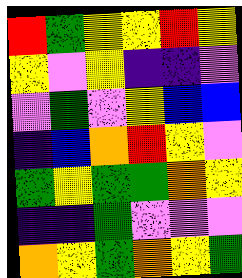[["red", "green", "yellow", "yellow", "red", "yellow"], ["yellow", "violet", "yellow", "indigo", "indigo", "violet"], ["violet", "green", "violet", "yellow", "blue", "blue"], ["indigo", "blue", "orange", "red", "yellow", "violet"], ["green", "yellow", "green", "green", "orange", "yellow"], ["indigo", "indigo", "green", "violet", "violet", "violet"], ["orange", "yellow", "green", "orange", "yellow", "green"]]